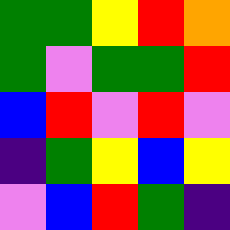[["green", "green", "yellow", "red", "orange"], ["green", "violet", "green", "green", "red"], ["blue", "red", "violet", "red", "violet"], ["indigo", "green", "yellow", "blue", "yellow"], ["violet", "blue", "red", "green", "indigo"]]